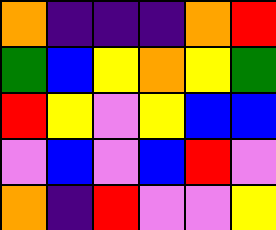[["orange", "indigo", "indigo", "indigo", "orange", "red"], ["green", "blue", "yellow", "orange", "yellow", "green"], ["red", "yellow", "violet", "yellow", "blue", "blue"], ["violet", "blue", "violet", "blue", "red", "violet"], ["orange", "indigo", "red", "violet", "violet", "yellow"]]